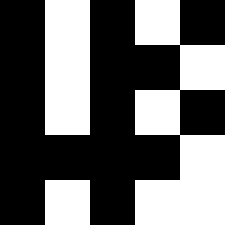[["black", "white", "black", "white", "black"], ["black", "white", "black", "black", "white"], ["black", "white", "black", "white", "black"], ["black", "black", "black", "black", "white"], ["black", "white", "black", "white", "white"]]